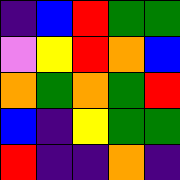[["indigo", "blue", "red", "green", "green"], ["violet", "yellow", "red", "orange", "blue"], ["orange", "green", "orange", "green", "red"], ["blue", "indigo", "yellow", "green", "green"], ["red", "indigo", "indigo", "orange", "indigo"]]